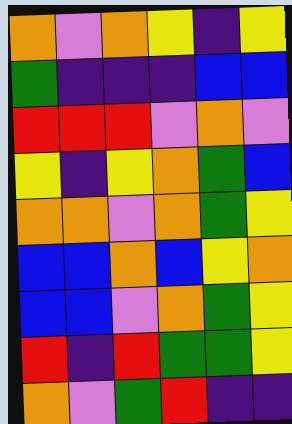[["orange", "violet", "orange", "yellow", "indigo", "yellow"], ["green", "indigo", "indigo", "indigo", "blue", "blue"], ["red", "red", "red", "violet", "orange", "violet"], ["yellow", "indigo", "yellow", "orange", "green", "blue"], ["orange", "orange", "violet", "orange", "green", "yellow"], ["blue", "blue", "orange", "blue", "yellow", "orange"], ["blue", "blue", "violet", "orange", "green", "yellow"], ["red", "indigo", "red", "green", "green", "yellow"], ["orange", "violet", "green", "red", "indigo", "indigo"]]